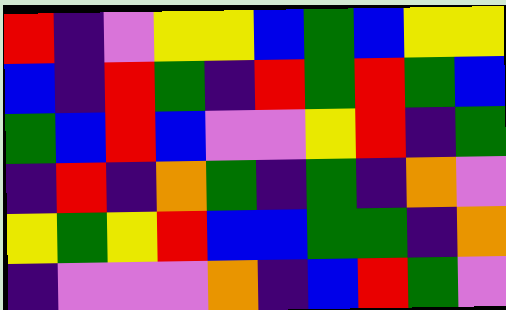[["red", "indigo", "violet", "yellow", "yellow", "blue", "green", "blue", "yellow", "yellow"], ["blue", "indigo", "red", "green", "indigo", "red", "green", "red", "green", "blue"], ["green", "blue", "red", "blue", "violet", "violet", "yellow", "red", "indigo", "green"], ["indigo", "red", "indigo", "orange", "green", "indigo", "green", "indigo", "orange", "violet"], ["yellow", "green", "yellow", "red", "blue", "blue", "green", "green", "indigo", "orange"], ["indigo", "violet", "violet", "violet", "orange", "indigo", "blue", "red", "green", "violet"]]